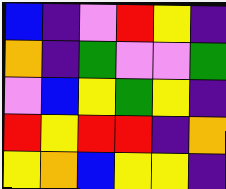[["blue", "indigo", "violet", "red", "yellow", "indigo"], ["orange", "indigo", "green", "violet", "violet", "green"], ["violet", "blue", "yellow", "green", "yellow", "indigo"], ["red", "yellow", "red", "red", "indigo", "orange"], ["yellow", "orange", "blue", "yellow", "yellow", "indigo"]]